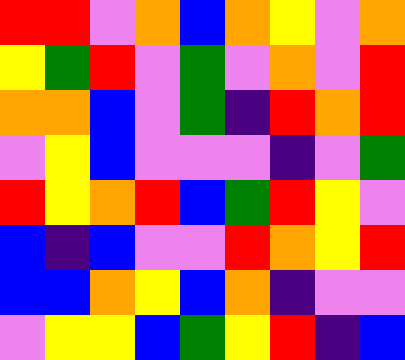[["red", "red", "violet", "orange", "blue", "orange", "yellow", "violet", "orange"], ["yellow", "green", "red", "violet", "green", "violet", "orange", "violet", "red"], ["orange", "orange", "blue", "violet", "green", "indigo", "red", "orange", "red"], ["violet", "yellow", "blue", "violet", "violet", "violet", "indigo", "violet", "green"], ["red", "yellow", "orange", "red", "blue", "green", "red", "yellow", "violet"], ["blue", "indigo", "blue", "violet", "violet", "red", "orange", "yellow", "red"], ["blue", "blue", "orange", "yellow", "blue", "orange", "indigo", "violet", "violet"], ["violet", "yellow", "yellow", "blue", "green", "yellow", "red", "indigo", "blue"]]